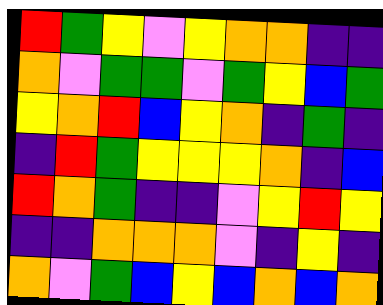[["red", "green", "yellow", "violet", "yellow", "orange", "orange", "indigo", "indigo"], ["orange", "violet", "green", "green", "violet", "green", "yellow", "blue", "green"], ["yellow", "orange", "red", "blue", "yellow", "orange", "indigo", "green", "indigo"], ["indigo", "red", "green", "yellow", "yellow", "yellow", "orange", "indigo", "blue"], ["red", "orange", "green", "indigo", "indigo", "violet", "yellow", "red", "yellow"], ["indigo", "indigo", "orange", "orange", "orange", "violet", "indigo", "yellow", "indigo"], ["orange", "violet", "green", "blue", "yellow", "blue", "orange", "blue", "orange"]]